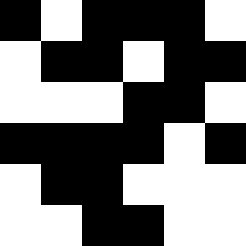[["black", "white", "black", "black", "black", "white"], ["white", "black", "black", "white", "black", "black"], ["white", "white", "white", "black", "black", "white"], ["black", "black", "black", "black", "white", "black"], ["white", "black", "black", "white", "white", "white"], ["white", "white", "black", "black", "white", "white"]]